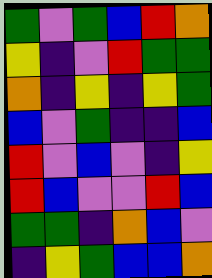[["green", "violet", "green", "blue", "red", "orange"], ["yellow", "indigo", "violet", "red", "green", "green"], ["orange", "indigo", "yellow", "indigo", "yellow", "green"], ["blue", "violet", "green", "indigo", "indigo", "blue"], ["red", "violet", "blue", "violet", "indigo", "yellow"], ["red", "blue", "violet", "violet", "red", "blue"], ["green", "green", "indigo", "orange", "blue", "violet"], ["indigo", "yellow", "green", "blue", "blue", "orange"]]